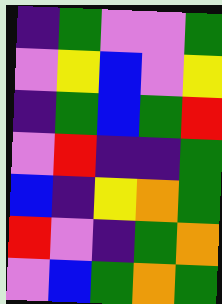[["indigo", "green", "violet", "violet", "green"], ["violet", "yellow", "blue", "violet", "yellow"], ["indigo", "green", "blue", "green", "red"], ["violet", "red", "indigo", "indigo", "green"], ["blue", "indigo", "yellow", "orange", "green"], ["red", "violet", "indigo", "green", "orange"], ["violet", "blue", "green", "orange", "green"]]